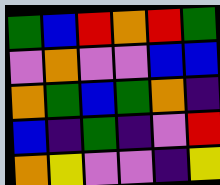[["green", "blue", "red", "orange", "red", "green"], ["violet", "orange", "violet", "violet", "blue", "blue"], ["orange", "green", "blue", "green", "orange", "indigo"], ["blue", "indigo", "green", "indigo", "violet", "red"], ["orange", "yellow", "violet", "violet", "indigo", "yellow"]]